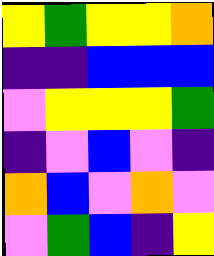[["yellow", "green", "yellow", "yellow", "orange"], ["indigo", "indigo", "blue", "blue", "blue"], ["violet", "yellow", "yellow", "yellow", "green"], ["indigo", "violet", "blue", "violet", "indigo"], ["orange", "blue", "violet", "orange", "violet"], ["violet", "green", "blue", "indigo", "yellow"]]